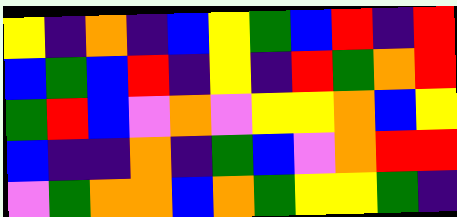[["yellow", "indigo", "orange", "indigo", "blue", "yellow", "green", "blue", "red", "indigo", "red"], ["blue", "green", "blue", "red", "indigo", "yellow", "indigo", "red", "green", "orange", "red"], ["green", "red", "blue", "violet", "orange", "violet", "yellow", "yellow", "orange", "blue", "yellow"], ["blue", "indigo", "indigo", "orange", "indigo", "green", "blue", "violet", "orange", "red", "red"], ["violet", "green", "orange", "orange", "blue", "orange", "green", "yellow", "yellow", "green", "indigo"]]